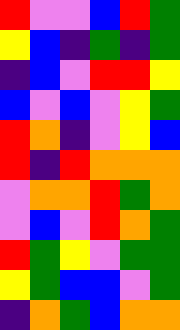[["red", "violet", "violet", "blue", "red", "green"], ["yellow", "blue", "indigo", "green", "indigo", "green"], ["indigo", "blue", "violet", "red", "red", "yellow"], ["blue", "violet", "blue", "violet", "yellow", "green"], ["red", "orange", "indigo", "violet", "yellow", "blue"], ["red", "indigo", "red", "orange", "orange", "orange"], ["violet", "orange", "orange", "red", "green", "orange"], ["violet", "blue", "violet", "red", "orange", "green"], ["red", "green", "yellow", "violet", "green", "green"], ["yellow", "green", "blue", "blue", "violet", "green"], ["indigo", "orange", "green", "blue", "orange", "orange"]]